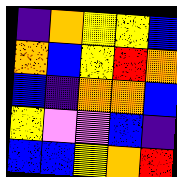[["indigo", "orange", "yellow", "yellow", "blue"], ["orange", "blue", "yellow", "red", "orange"], ["blue", "indigo", "orange", "orange", "blue"], ["yellow", "violet", "violet", "blue", "indigo"], ["blue", "blue", "yellow", "orange", "red"]]